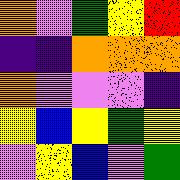[["orange", "violet", "green", "yellow", "red"], ["indigo", "indigo", "orange", "orange", "orange"], ["orange", "violet", "violet", "violet", "indigo"], ["yellow", "blue", "yellow", "green", "yellow"], ["violet", "yellow", "blue", "violet", "green"]]